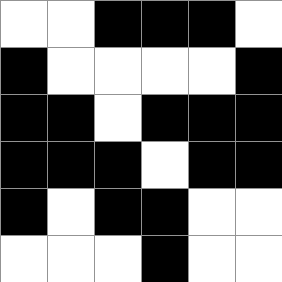[["white", "white", "black", "black", "black", "white"], ["black", "white", "white", "white", "white", "black"], ["black", "black", "white", "black", "black", "black"], ["black", "black", "black", "white", "black", "black"], ["black", "white", "black", "black", "white", "white"], ["white", "white", "white", "black", "white", "white"]]